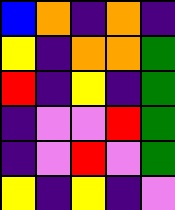[["blue", "orange", "indigo", "orange", "indigo"], ["yellow", "indigo", "orange", "orange", "green"], ["red", "indigo", "yellow", "indigo", "green"], ["indigo", "violet", "violet", "red", "green"], ["indigo", "violet", "red", "violet", "green"], ["yellow", "indigo", "yellow", "indigo", "violet"]]